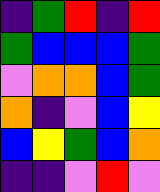[["indigo", "green", "red", "indigo", "red"], ["green", "blue", "blue", "blue", "green"], ["violet", "orange", "orange", "blue", "green"], ["orange", "indigo", "violet", "blue", "yellow"], ["blue", "yellow", "green", "blue", "orange"], ["indigo", "indigo", "violet", "red", "violet"]]